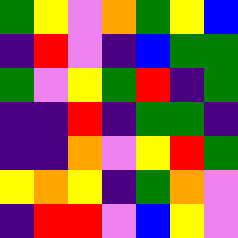[["green", "yellow", "violet", "orange", "green", "yellow", "blue"], ["indigo", "red", "violet", "indigo", "blue", "green", "green"], ["green", "violet", "yellow", "green", "red", "indigo", "green"], ["indigo", "indigo", "red", "indigo", "green", "green", "indigo"], ["indigo", "indigo", "orange", "violet", "yellow", "red", "green"], ["yellow", "orange", "yellow", "indigo", "green", "orange", "violet"], ["indigo", "red", "red", "violet", "blue", "yellow", "violet"]]